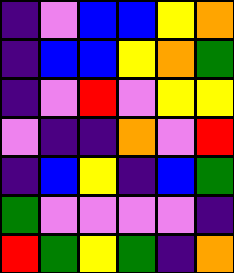[["indigo", "violet", "blue", "blue", "yellow", "orange"], ["indigo", "blue", "blue", "yellow", "orange", "green"], ["indigo", "violet", "red", "violet", "yellow", "yellow"], ["violet", "indigo", "indigo", "orange", "violet", "red"], ["indigo", "blue", "yellow", "indigo", "blue", "green"], ["green", "violet", "violet", "violet", "violet", "indigo"], ["red", "green", "yellow", "green", "indigo", "orange"]]